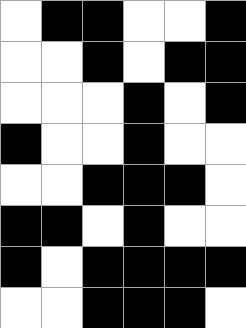[["white", "black", "black", "white", "white", "black"], ["white", "white", "black", "white", "black", "black"], ["white", "white", "white", "black", "white", "black"], ["black", "white", "white", "black", "white", "white"], ["white", "white", "black", "black", "black", "white"], ["black", "black", "white", "black", "white", "white"], ["black", "white", "black", "black", "black", "black"], ["white", "white", "black", "black", "black", "white"]]